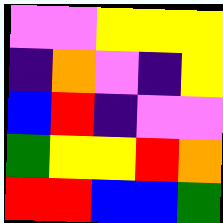[["violet", "violet", "yellow", "yellow", "yellow"], ["indigo", "orange", "violet", "indigo", "yellow"], ["blue", "red", "indigo", "violet", "violet"], ["green", "yellow", "yellow", "red", "orange"], ["red", "red", "blue", "blue", "green"]]